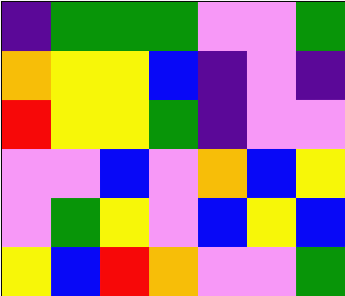[["indigo", "green", "green", "green", "violet", "violet", "green"], ["orange", "yellow", "yellow", "blue", "indigo", "violet", "indigo"], ["red", "yellow", "yellow", "green", "indigo", "violet", "violet"], ["violet", "violet", "blue", "violet", "orange", "blue", "yellow"], ["violet", "green", "yellow", "violet", "blue", "yellow", "blue"], ["yellow", "blue", "red", "orange", "violet", "violet", "green"]]